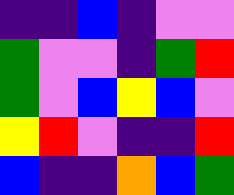[["indigo", "indigo", "blue", "indigo", "violet", "violet"], ["green", "violet", "violet", "indigo", "green", "red"], ["green", "violet", "blue", "yellow", "blue", "violet"], ["yellow", "red", "violet", "indigo", "indigo", "red"], ["blue", "indigo", "indigo", "orange", "blue", "green"]]